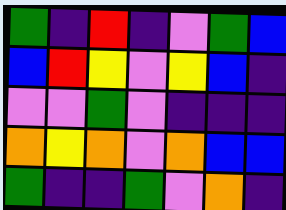[["green", "indigo", "red", "indigo", "violet", "green", "blue"], ["blue", "red", "yellow", "violet", "yellow", "blue", "indigo"], ["violet", "violet", "green", "violet", "indigo", "indigo", "indigo"], ["orange", "yellow", "orange", "violet", "orange", "blue", "blue"], ["green", "indigo", "indigo", "green", "violet", "orange", "indigo"]]